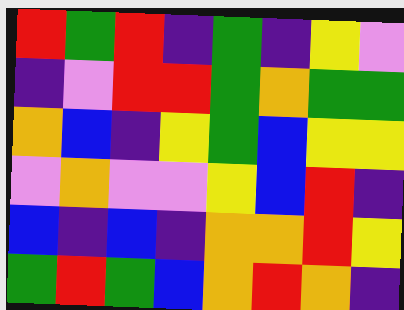[["red", "green", "red", "indigo", "green", "indigo", "yellow", "violet"], ["indigo", "violet", "red", "red", "green", "orange", "green", "green"], ["orange", "blue", "indigo", "yellow", "green", "blue", "yellow", "yellow"], ["violet", "orange", "violet", "violet", "yellow", "blue", "red", "indigo"], ["blue", "indigo", "blue", "indigo", "orange", "orange", "red", "yellow"], ["green", "red", "green", "blue", "orange", "red", "orange", "indigo"]]